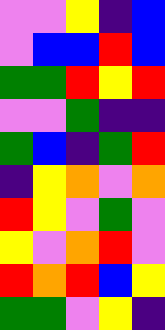[["violet", "violet", "yellow", "indigo", "blue"], ["violet", "blue", "blue", "red", "blue"], ["green", "green", "red", "yellow", "red"], ["violet", "violet", "green", "indigo", "indigo"], ["green", "blue", "indigo", "green", "red"], ["indigo", "yellow", "orange", "violet", "orange"], ["red", "yellow", "violet", "green", "violet"], ["yellow", "violet", "orange", "red", "violet"], ["red", "orange", "red", "blue", "yellow"], ["green", "green", "violet", "yellow", "indigo"]]